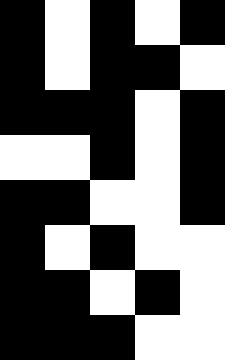[["black", "white", "black", "white", "black"], ["black", "white", "black", "black", "white"], ["black", "black", "black", "white", "black"], ["white", "white", "black", "white", "black"], ["black", "black", "white", "white", "black"], ["black", "white", "black", "white", "white"], ["black", "black", "white", "black", "white"], ["black", "black", "black", "white", "white"]]